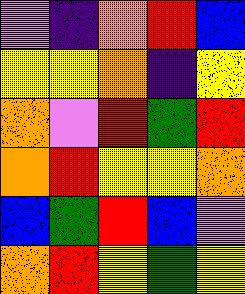[["violet", "indigo", "orange", "red", "blue"], ["yellow", "yellow", "orange", "indigo", "yellow"], ["orange", "violet", "red", "green", "red"], ["orange", "red", "yellow", "yellow", "orange"], ["blue", "green", "red", "blue", "violet"], ["orange", "red", "yellow", "green", "yellow"]]